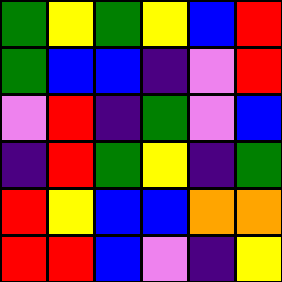[["green", "yellow", "green", "yellow", "blue", "red"], ["green", "blue", "blue", "indigo", "violet", "red"], ["violet", "red", "indigo", "green", "violet", "blue"], ["indigo", "red", "green", "yellow", "indigo", "green"], ["red", "yellow", "blue", "blue", "orange", "orange"], ["red", "red", "blue", "violet", "indigo", "yellow"]]